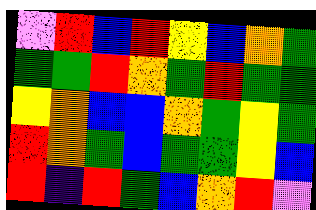[["violet", "red", "blue", "red", "yellow", "blue", "orange", "green"], ["green", "green", "red", "orange", "green", "red", "green", "green"], ["yellow", "orange", "blue", "blue", "orange", "green", "yellow", "green"], ["red", "orange", "green", "blue", "green", "green", "yellow", "blue"], ["red", "indigo", "red", "green", "blue", "orange", "red", "violet"]]